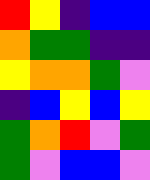[["red", "yellow", "indigo", "blue", "blue"], ["orange", "green", "green", "indigo", "indigo"], ["yellow", "orange", "orange", "green", "violet"], ["indigo", "blue", "yellow", "blue", "yellow"], ["green", "orange", "red", "violet", "green"], ["green", "violet", "blue", "blue", "violet"]]